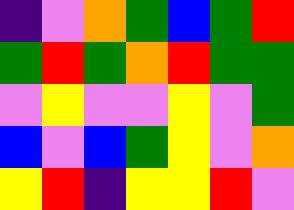[["indigo", "violet", "orange", "green", "blue", "green", "red"], ["green", "red", "green", "orange", "red", "green", "green"], ["violet", "yellow", "violet", "violet", "yellow", "violet", "green"], ["blue", "violet", "blue", "green", "yellow", "violet", "orange"], ["yellow", "red", "indigo", "yellow", "yellow", "red", "violet"]]